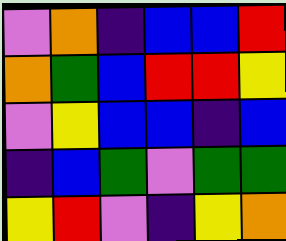[["violet", "orange", "indigo", "blue", "blue", "red"], ["orange", "green", "blue", "red", "red", "yellow"], ["violet", "yellow", "blue", "blue", "indigo", "blue"], ["indigo", "blue", "green", "violet", "green", "green"], ["yellow", "red", "violet", "indigo", "yellow", "orange"]]